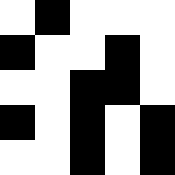[["white", "black", "white", "white", "white"], ["black", "white", "white", "black", "white"], ["white", "white", "black", "black", "white"], ["black", "white", "black", "white", "black"], ["white", "white", "black", "white", "black"]]